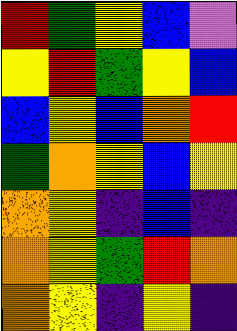[["red", "green", "yellow", "blue", "violet"], ["yellow", "red", "green", "yellow", "blue"], ["blue", "yellow", "blue", "orange", "red"], ["green", "orange", "yellow", "blue", "yellow"], ["orange", "yellow", "indigo", "blue", "indigo"], ["orange", "yellow", "green", "red", "orange"], ["orange", "yellow", "indigo", "yellow", "indigo"]]